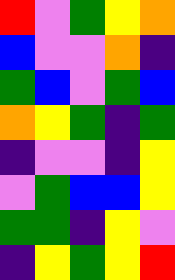[["red", "violet", "green", "yellow", "orange"], ["blue", "violet", "violet", "orange", "indigo"], ["green", "blue", "violet", "green", "blue"], ["orange", "yellow", "green", "indigo", "green"], ["indigo", "violet", "violet", "indigo", "yellow"], ["violet", "green", "blue", "blue", "yellow"], ["green", "green", "indigo", "yellow", "violet"], ["indigo", "yellow", "green", "yellow", "red"]]